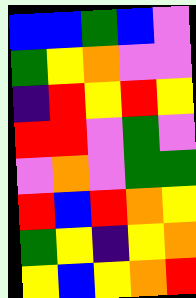[["blue", "blue", "green", "blue", "violet"], ["green", "yellow", "orange", "violet", "violet"], ["indigo", "red", "yellow", "red", "yellow"], ["red", "red", "violet", "green", "violet"], ["violet", "orange", "violet", "green", "green"], ["red", "blue", "red", "orange", "yellow"], ["green", "yellow", "indigo", "yellow", "orange"], ["yellow", "blue", "yellow", "orange", "red"]]